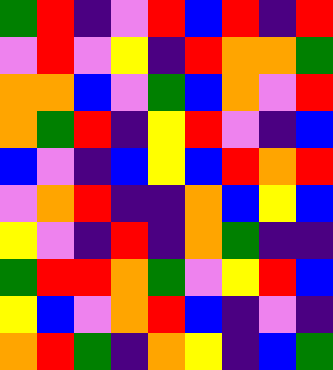[["green", "red", "indigo", "violet", "red", "blue", "red", "indigo", "red"], ["violet", "red", "violet", "yellow", "indigo", "red", "orange", "orange", "green"], ["orange", "orange", "blue", "violet", "green", "blue", "orange", "violet", "red"], ["orange", "green", "red", "indigo", "yellow", "red", "violet", "indigo", "blue"], ["blue", "violet", "indigo", "blue", "yellow", "blue", "red", "orange", "red"], ["violet", "orange", "red", "indigo", "indigo", "orange", "blue", "yellow", "blue"], ["yellow", "violet", "indigo", "red", "indigo", "orange", "green", "indigo", "indigo"], ["green", "red", "red", "orange", "green", "violet", "yellow", "red", "blue"], ["yellow", "blue", "violet", "orange", "red", "blue", "indigo", "violet", "indigo"], ["orange", "red", "green", "indigo", "orange", "yellow", "indigo", "blue", "green"]]